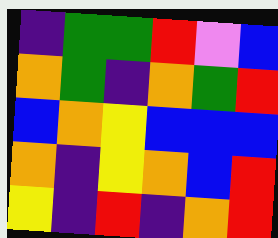[["indigo", "green", "green", "red", "violet", "blue"], ["orange", "green", "indigo", "orange", "green", "red"], ["blue", "orange", "yellow", "blue", "blue", "blue"], ["orange", "indigo", "yellow", "orange", "blue", "red"], ["yellow", "indigo", "red", "indigo", "orange", "red"]]